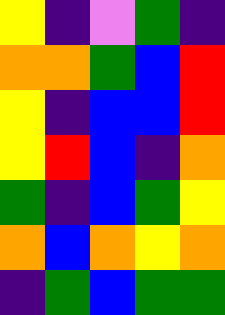[["yellow", "indigo", "violet", "green", "indigo"], ["orange", "orange", "green", "blue", "red"], ["yellow", "indigo", "blue", "blue", "red"], ["yellow", "red", "blue", "indigo", "orange"], ["green", "indigo", "blue", "green", "yellow"], ["orange", "blue", "orange", "yellow", "orange"], ["indigo", "green", "blue", "green", "green"]]